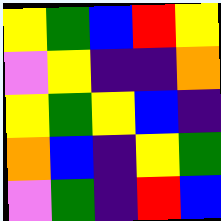[["yellow", "green", "blue", "red", "yellow"], ["violet", "yellow", "indigo", "indigo", "orange"], ["yellow", "green", "yellow", "blue", "indigo"], ["orange", "blue", "indigo", "yellow", "green"], ["violet", "green", "indigo", "red", "blue"]]